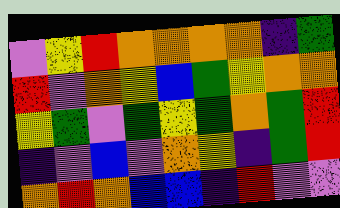[["violet", "yellow", "red", "orange", "orange", "orange", "orange", "indigo", "green"], ["red", "violet", "orange", "yellow", "blue", "green", "yellow", "orange", "orange"], ["yellow", "green", "violet", "green", "yellow", "green", "orange", "green", "red"], ["indigo", "violet", "blue", "violet", "orange", "yellow", "indigo", "green", "red"], ["orange", "red", "orange", "blue", "blue", "indigo", "red", "violet", "violet"]]